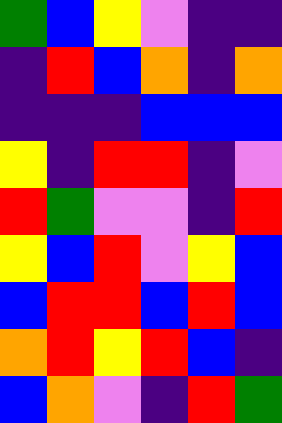[["green", "blue", "yellow", "violet", "indigo", "indigo"], ["indigo", "red", "blue", "orange", "indigo", "orange"], ["indigo", "indigo", "indigo", "blue", "blue", "blue"], ["yellow", "indigo", "red", "red", "indigo", "violet"], ["red", "green", "violet", "violet", "indigo", "red"], ["yellow", "blue", "red", "violet", "yellow", "blue"], ["blue", "red", "red", "blue", "red", "blue"], ["orange", "red", "yellow", "red", "blue", "indigo"], ["blue", "orange", "violet", "indigo", "red", "green"]]